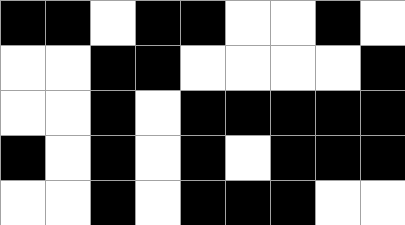[["black", "black", "white", "black", "black", "white", "white", "black", "white"], ["white", "white", "black", "black", "white", "white", "white", "white", "black"], ["white", "white", "black", "white", "black", "black", "black", "black", "black"], ["black", "white", "black", "white", "black", "white", "black", "black", "black"], ["white", "white", "black", "white", "black", "black", "black", "white", "white"]]